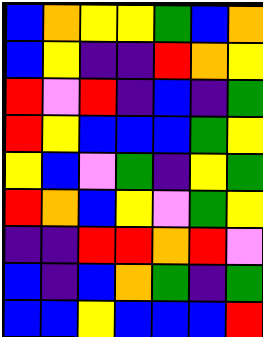[["blue", "orange", "yellow", "yellow", "green", "blue", "orange"], ["blue", "yellow", "indigo", "indigo", "red", "orange", "yellow"], ["red", "violet", "red", "indigo", "blue", "indigo", "green"], ["red", "yellow", "blue", "blue", "blue", "green", "yellow"], ["yellow", "blue", "violet", "green", "indigo", "yellow", "green"], ["red", "orange", "blue", "yellow", "violet", "green", "yellow"], ["indigo", "indigo", "red", "red", "orange", "red", "violet"], ["blue", "indigo", "blue", "orange", "green", "indigo", "green"], ["blue", "blue", "yellow", "blue", "blue", "blue", "red"]]